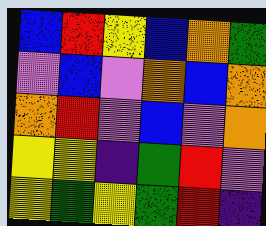[["blue", "red", "yellow", "blue", "orange", "green"], ["violet", "blue", "violet", "orange", "blue", "orange"], ["orange", "red", "violet", "blue", "violet", "orange"], ["yellow", "yellow", "indigo", "green", "red", "violet"], ["yellow", "green", "yellow", "green", "red", "indigo"]]